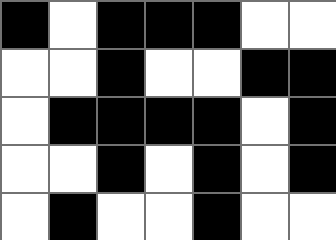[["black", "white", "black", "black", "black", "white", "white"], ["white", "white", "black", "white", "white", "black", "black"], ["white", "black", "black", "black", "black", "white", "black"], ["white", "white", "black", "white", "black", "white", "black"], ["white", "black", "white", "white", "black", "white", "white"]]